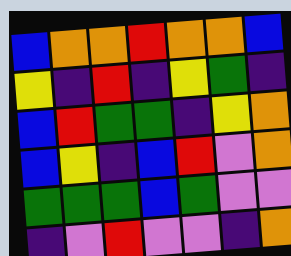[["blue", "orange", "orange", "red", "orange", "orange", "blue"], ["yellow", "indigo", "red", "indigo", "yellow", "green", "indigo"], ["blue", "red", "green", "green", "indigo", "yellow", "orange"], ["blue", "yellow", "indigo", "blue", "red", "violet", "orange"], ["green", "green", "green", "blue", "green", "violet", "violet"], ["indigo", "violet", "red", "violet", "violet", "indigo", "orange"]]